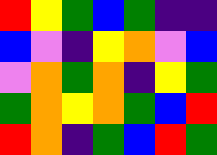[["red", "yellow", "green", "blue", "green", "indigo", "indigo"], ["blue", "violet", "indigo", "yellow", "orange", "violet", "blue"], ["violet", "orange", "green", "orange", "indigo", "yellow", "green"], ["green", "orange", "yellow", "orange", "green", "blue", "red"], ["red", "orange", "indigo", "green", "blue", "red", "green"]]